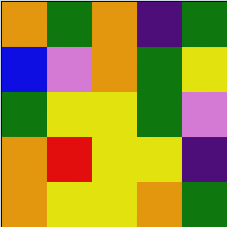[["orange", "green", "orange", "indigo", "green"], ["blue", "violet", "orange", "green", "yellow"], ["green", "yellow", "yellow", "green", "violet"], ["orange", "red", "yellow", "yellow", "indigo"], ["orange", "yellow", "yellow", "orange", "green"]]